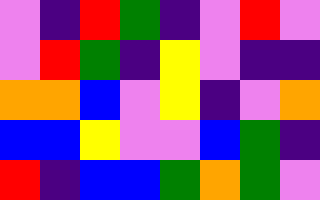[["violet", "indigo", "red", "green", "indigo", "violet", "red", "violet"], ["violet", "red", "green", "indigo", "yellow", "violet", "indigo", "indigo"], ["orange", "orange", "blue", "violet", "yellow", "indigo", "violet", "orange"], ["blue", "blue", "yellow", "violet", "violet", "blue", "green", "indigo"], ["red", "indigo", "blue", "blue", "green", "orange", "green", "violet"]]